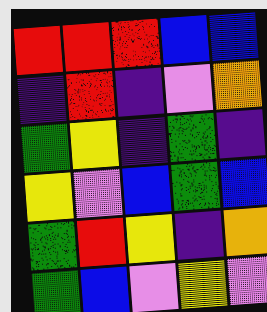[["red", "red", "red", "blue", "blue"], ["indigo", "red", "indigo", "violet", "orange"], ["green", "yellow", "indigo", "green", "indigo"], ["yellow", "violet", "blue", "green", "blue"], ["green", "red", "yellow", "indigo", "orange"], ["green", "blue", "violet", "yellow", "violet"]]